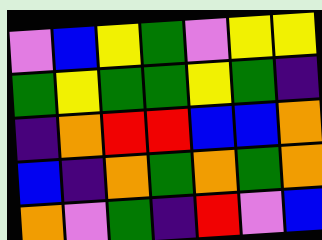[["violet", "blue", "yellow", "green", "violet", "yellow", "yellow"], ["green", "yellow", "green", "green", "yellow", "green", "indigo"], ["indigo", "orange", "red", "red", "blue", "blue", "orange"], ["blue", "indigo", "orange", "green", "orange", "green", "orange"], ["orange", "violet", "green", "indigo", "red", "violet", "blue"]]